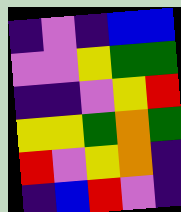[["indigo", "violet", "indigo", "blue", "blue"], ["violet", "violet", "yellow", "green", "green"], ["indigo", "indigo", "violet", "yellow", "red"], ["yellow", "yellow", "green", "orange", "green"], ["red", "violet", "yellow", "orange", "indigo"], ["indigo", "blue", "red", "violet", "indigo"]]